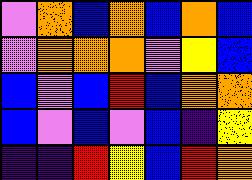[["violet", "orange", "blue", "orange", "blue", "orange", "blue"], ["violet", "orange", "orange", "orange", "violet", "yellow", "blue"], ["blue", "violet", "blue", "red", "blue", "orange", "orange"], ["blue", "violet", "blue", "violet", "blue", "indigo", "yellow"], ["indigo", "indigo", "red", "yellow", "blue", "red", "orange"]]